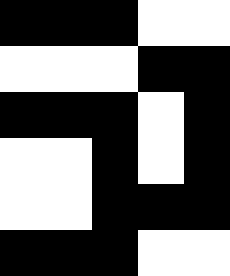[["black", "black", "black", "white", "white"], ["white", "white", "white", "black", "black"], ["black", "black", "black", "white", "black"], ["white", "white", "black", "white", "black"], ["white", "white", "black", "black", "black"], ["black", "black", "black", "white", "white"]]